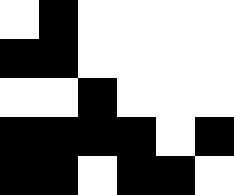[["white", "black", "white", "white", "white", "white"], ["black", "black", "white", "white", "white", "white"], ["white", "white", "black", "white", "white", "white"], ["black", "black", "black", "black", "white", "black"], ["black", "black", "white", "black", "black", "white"]]